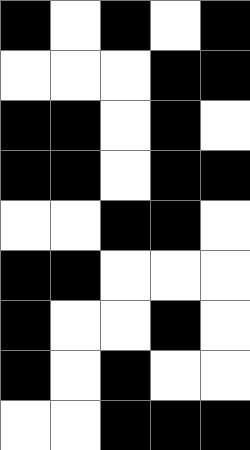[["black", "white", "black", "white", "black"], ["white", "white", "white", "black", "black"], ["black", "black", "white", "black", "white"], ["black", "black", "white", "black", "black"], ["white", "white", "black", "black", "white"], ["black", "black", "white", "white", "white"], ["black", "white", "white", "black", "white"], ["black", "white", "black", "white", "white"], ["white", "white", "black", "black", "black"]]